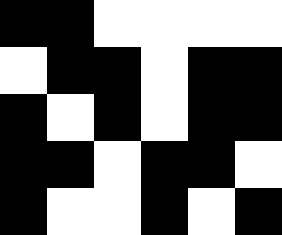[["black", "black", "white", "white", "white", "white"], ["white", "black", "black", "white", "black", "black"], ["black", "white", "black", "white", "black", "black"], ["black", "black", "white", "black", "black", "white"], ["black", "white", "white", "black", "white", "black"]]